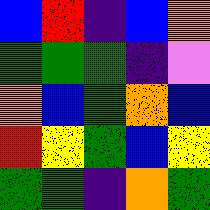[["blue", "red", "indigo", "blue", "orange"], ["green", "green", "green", "indigo", "violet"], ["orange", "blue", "green", "orange", "blue"], ["red", "yellow", "green", "blue", "yellow"], ["green", "green", "indigo", "orange", "green"]]